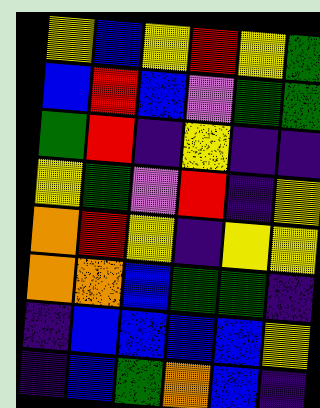[["yellow", "blue", "yellow", "red", "yellow", "green"], ["blue", "red", "blue", "violet", "green", "green"], ["green", "red", "indigo", "yellow", "indigo", "indigo"], ["yellow", "green", "violet", "red", "indigo", "yellow"], ["orange", "red", "yellow", "indigo", "yellow", "yellow"], ["orange", "orange", "blue", "green", "green", "indigo"], ["indigo", "blue", "blue", "blue", "blue", "yellow"], ["indigo", "blue", "green", "orange", "blue", "indigo"]]